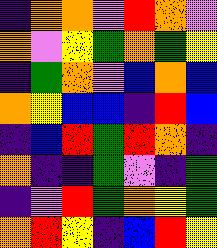[["indigo", "orange", "orange", "violet", "red", "orange", "violet"], ["orange", "violet", "yellow", "green", "orange", "green", "yellow"], ["indigo", "green", "orange", "violet", "blue", "orange", "blue"], ["orange", "yellow", "blue", "blue", "indigo", "red", "blue"], ["indigo", "blue", "red", "green", "red", "orange", "indigo"], ["orange", "indigo", "indigo", "green", "violet", "indigo", "green"], ["indigo", "violet", "red", "green", "orange", "yellow", "green"], ["orange", "red", "yellow", "indigo", "blue", "red", "yellow"]]